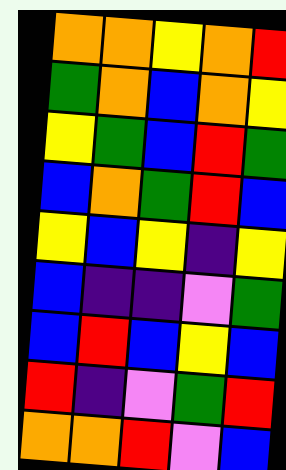[["orange", "orange", "yellow", "orange", "red"], ["green", "orange", "blue", "orange", "yellow"], ["yellow", "green", "blue", "red", "green"], ["blue", "orange", "green", "red", "blue"], ["yellow", "blue", "yellow", "indigo", "yellow"], ["blue", "indigo", "indigo", "violet", "green"], ["blue", "red", "blue", "yellow", "blue"], ["red", "indigo", "violet", "green", "red"], ["orange", "orange", "red", "violet", "blue"]]